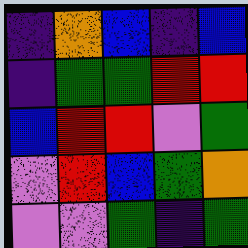[["indigo", "orange", "blue", "indigo", "blue"], ["indigo", "green", "green", "red", "red"], ["blue", "red", "red", "violet", "green"], ["violet", "red", "blue", "green", "orange"], ["violet", "violet", "green", "indigo", "green"]]